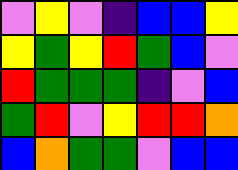[["violet", "yellow", "violet", "indigo", "blue", "blue", "yellow"], ["yellow", "green", "yellow", "red", "green", "blue", "violet"], ["red", "green", "green", "green", "indigo", "violet", "blue"], ["green", "red", "violet", "yellow", "red", "red", "orange"], ["blue", "orange", "green", "green", "violet", "blue", "blue"]]